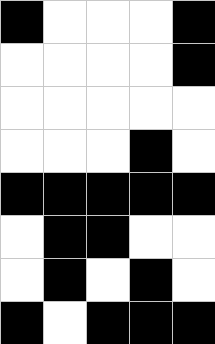[["black", "white", "white", "white", "black"], ["white", "white", "white", "white", "black"], ["white", "white", "white", "white", "white"], ["white", "white", "white", "black", "white"], ["black", "black", "black", "black", "black"], ["white", "black", "black", "white", "white"], ["white", "black", "white", "black", "white"], ["black", "white", "black", "black", "black"]]